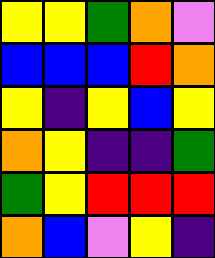[["yellow", "yellow", "green", "orange", "violet"], ["blue", "blue", "blue", "red", "orange"], ["yellow", "indigo", "yellow", "blue", "yellow"], ["orange", "yellow", "indigo", "indigo", "green"], ["green", "yellow", "red", "red", "red"], ["orange", "blue", "violet", "yellow", "indigo"]]